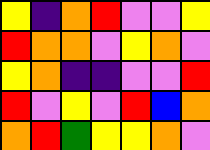[["yellow", "indigo", "orange", "red", "violet", "violet", "yellow"], ["red", "orange", "orange", "violet", "yellow", "orange", "violet"], ["yellow", "orange", "indigo", "indigo", "violet", "violet", "red"], ["red", "violet", "yellow", "violet", "red", "blue", "orange"], ["orange", "red", "green", "yellow", "yellow", "orange", "violet"]]